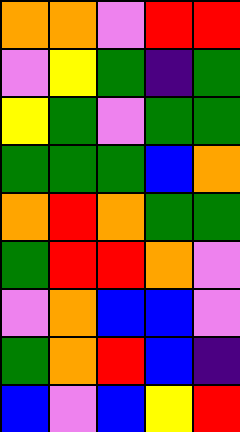[["orange", "orange", "violet", "red", "red"], ["violet", "yellow", "green", "indigo", "green"], ["yellow", "green", "violet", "green", "green"], ["green", "green", "green", "blue", "orange"], ["orange", "red", "orange", "green", "green"], ["green", "red", "red", "orange", "violet"], ["violet", "orange", "blue", "blue", "violet"], ["green", "orange", "red", "blue", "indigo"], ["blue", "violet", "blue", "yellow", "red"]]